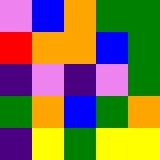[["violet", "blue", "orange", "green", "green"], ["red", "orange", "orange", "blue", "green"], ["indigo", "violet", "indigo", "violet", "green"], ["green", "orange", "blue", "green", "orange"], ["indigo", "yellow", "green", "yellow", "yellow"]]